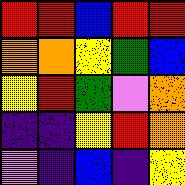[["red", "red", "blue", "red", "red"], ["orange", "orange", "yellow", "green", "blue"], ["yellow", "red", "green", "violet", "orange"], ["indigo", "indigo", "yellow", "red", "orange"], ["violet", "indigo", "blue", "indigo", "yellow"]]